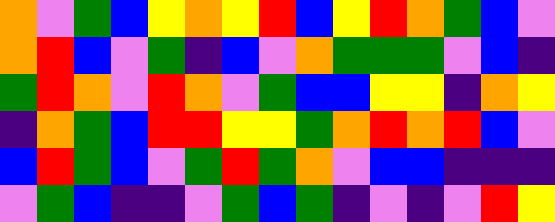[["orange", "violet", "green", "blue", "yellow", "orange", "yellow", "red", "blue", "yellow", "red", "orange", "green", "blue", "violet"], ["orange", "red", "blue", "violet", "green", "indigo", "blue", "violet", "orange", "green", "green", "green", "violet", "blue", "indigo"], ["green", "red", "orange", "violet", "red", "orange", "violet", "green", "blue", "blue", "yellow", "yellow", "indigo", "orange", "yellow"], ["indigo", "orange", "green", "blue", "red", "red", "yellow", "yellow", "green", "orange", "red", "orange", "red", "blue", "violet"], ["blue", "red", "green", "blue", "violet", "green", "red", "green", "orange", "violet", "blue", "blue", "indigo", "indigo", "indigo"], ["violet", "green", "blue", "indigo", "indigo", "violet", "green", "blue", "green", "indigo", "violet", "indigo", "violet", "red", "yellow"]]